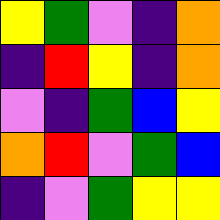[["yellow", "green", "violet", "indigo", "orange"], ["indigo", "red", "yellow", "indigo", "orange"], ["violet", "indigo", "green", "blue", "yellow"], ["orange", "red", "violet", "green", "blue"], ["indigo", "violet", "green", "yellow", "yellow"]]